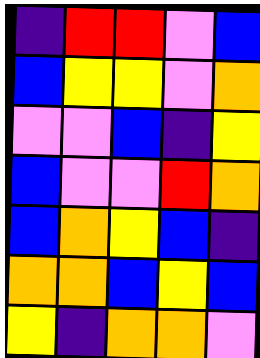[["indigo", "red", "red", "violet", "blue"], ["blue", "yellow", "yellow", "violet", "orange"], ["violet", "violet", "blue", "indigo", "yellow"], ["blue", "violet", "violet", "red", "orange"], ["blue", "orange", "yellow", "blue", "indigo"], ["orange", "orange", "blue", "yellow", "blue"], ["yellow", "indigo", "orange", "orange", "violet"]]